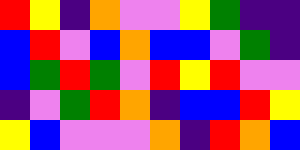[["red", "yellow", "indigo", "orange", "violet", "violet", "yellow", "green", "indigo", "indigo"], ["blue", "red", "violet", "blue", "orange", "blue", "blue", "violet", "green", "indigo"], ["blue", "green", "red", "green", "violet", "red", "yellow", "red", "violet", "violet"], ["indigo", "violet", "green", "red", "orange", "indigo", "blue", "blue", "red", "yellow"], ["yellow", "blue", "violet", "violet", "violet", "orange", "indigo", "red", "orange", "blue"]]